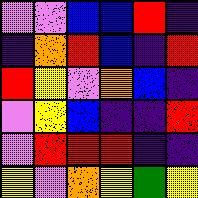[["violet", "violet", "blue", "blue", "red", "indigo"], ["indigo", "orange", "red", "blue", "indigo", "red"], ["red", "yellow", "violet", "orange", "blue", "indigo"], ["violet", "yellow", "blue", "indigo", "indigo", "red"], ["violet", "red", "red", "red", "indigo", "indigo"], ["yellow", "violet", "orange", "yellow", "green", "yellow"]]